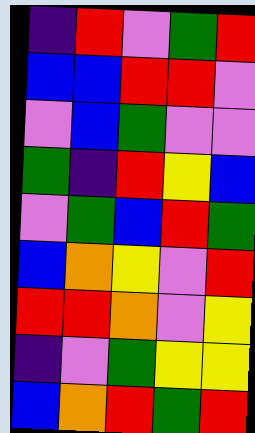[["indigo", "red", "violet", "green", "red"], ["blue", "blue", "red", "red", "violet"], ["violet", "blue", "green", "violet", "violet"], ["green", "indigo", "red", "yellow", "blue"], ["violet", "green", "blue", "red", "green"], ["blue", "orange", "yellow", "violet", "red"], ["red", "red", "orange", "violet", "yellow"], ["indigo", "violet", "green", "yellow", "yellow"], ["blue", "orange", "red", "green", "red"]]